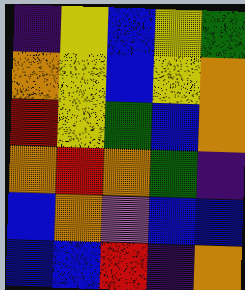[["indigo", "yellow", "blue", "yellow", "green"], ["orange", "yellow", "blue", "yellow", "orange"], ["red", "yellow", "green", "blue", "orange"], ["orange", "red", "orange", "green", "indigo"], ["blue", "orange", "violet", "blue", "blue"], ["blue", "blue", "red", "indigo", "orange"]]